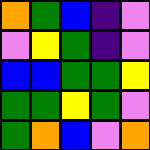[["orange", "green", "blue", "indigo", "violet"], ["violet", "yellow", "green", "indigo", "violet"], ["blue", "blue", "green", "green", "yellow"], ["green", "green", "yellow", "green", "violet"], ["green", "orange", "blue", "violet", "orange"]]